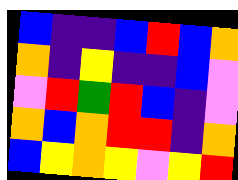[["blue", "indigo", "indigo", "blue", "red", "blue", "orange"], ["orange", "indigo", "yellow", "indigo", "indigo", "blue", "violet"], ["violet", "red", "green", "red", "blue", "indigo", "violet"], ["orange", "blue", "orange", "red", "red", "indigo", "orange"], ["blue", "yellow", "orange", "yellow", "violet", "yellow", "red"]]